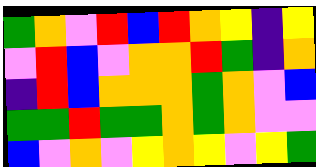[["green", "orange", "violet", "red", "blue", "red", "orange", "yellow", "indigo", "yellow"], ["violet", "red", "blue", "violet", "orange", "orange", "red", "green", "indigo", "orange"], ["indigo", "red", "blue", "orange", "orange", "orange", "green", "orange", "violet", "blue"], ["green", "green", "red", "green", "green", "orange", "green", "orange", "violet", "violet"], ["blue", "violet", "orange", "violet", "yellow", "orange", "yellow", "violet", "yellow", "green"]]